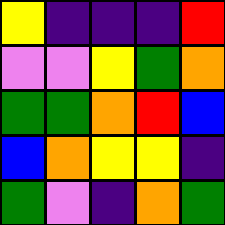[["yellow", "indigo", "indigo", "indigo", "red"], ["violet", "violet", "yellow", "green", "orange"], ["green", "green", "orange", "red", "blue"], ["blue", "orange", "yellow", "yellow", "indigo"], ["green", "violet", "indigo", "orange", "green"]]